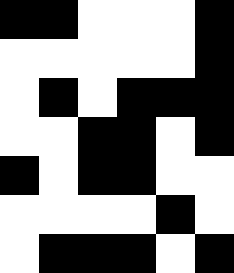[["black", "black", "white", "white", "white", "black"], ["white", "white", "white", "white", "white", "black"], ["white", "black", "white", "black", "black", "black"], ["white", "white", "black", "black", "white", "black"], ["black", "white", "black", "black", "white", "white"], ["white", "white", "white", "white", "black", "white"], ["white", "black", "black", "black", "white", "black"]]